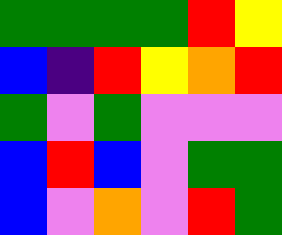[["green", "green", "green", "green", "red", "yellow"], ["blue", "indigo", "red", "yellow", "orange", "red"], ["green", "violet", "green", "violet", "violet", "violet"], ["blue", "red", "blue", "violet", "green", "green"], ["blue", "violet", "orange", "violet", "red", "green"]]